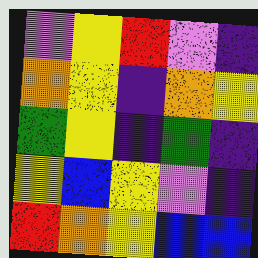[["violet", "yellow", "red", "violet", "indigo"], ["orange", "yellow", "indigo", "orange", "yellow"], ["green", "yellow", "indigo", "green", "indigo"], ["yellow", "blue", "yellow", "violet", "indigo"], ["red", "orange", "yellow", "blue", "blue"]]